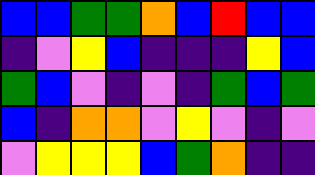[["blue", "blue", "green", "green", "orange", "blue", "red", "blue", "blue"], ["indigo", "violet", "yellow", "blue", "indigo", "indigo", "indigo", "yellow", "blue"], ["green", "blue", "violet", "indigo", "violet", "indigo", "green", "blue", "green"], ["blue", "indigo", "orange", "orange", "violet", "yellow", "violet", "indigo", "violet"], ["violet", "yellow", "yellow", "yellow", "blue", "green", "orange", "indigo", "indigo"]]